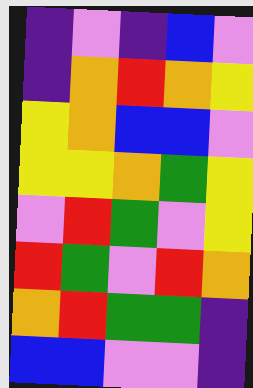[["indigo", "violet", "indigo", "blue", "violet"], ["indigo", "orange", "red", "orange", "yellow"], ["yellow", "orange", "blue", "blue", "violet"], ["yellow", "yellow", "orange", "green", "yellow"], ["violet", "red", "green", "violet", "yellow"], ["red", "green", "violet", "red", "orange"], ["orange", "red", "green", "green", "indigo"], ["blue", "blue", "violet", "violet", "indigo"]]